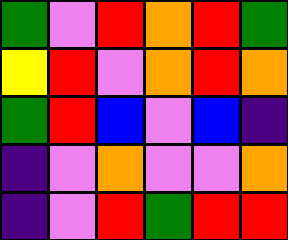[["green", "violet", "red", "orange", "red", "green"], ["yellow", "red", "violet", "orange", "red", "orange"], ["green", "red", "blue", "violet", "blue", "indigo"], ["indigo", "violet", "orange", "violet", "violet", "orange"], ["indigo", "violet", "red", "green", "red", "red"]]